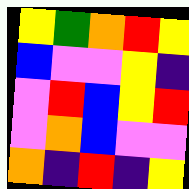[["yellow", "green", "orange", "red", "yellow"], ["blue", "violet", "violet", "yellow", "indigo"], ["violet", "red", "blue", "yellow", "red"], ["violet", "orange", "blue", "violet", "violet"], ["orange", "indigo", "red", "indigo", "yellow"]]